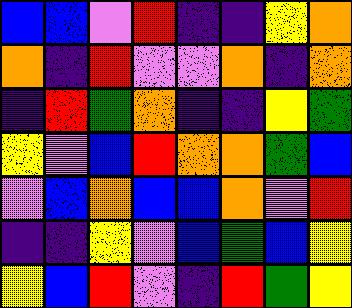[["blue", "blue", "violet", "red", "indigo", "indigo", "yellow", "orange"], ["orange", "indigo", "red", "violet", "violet", "orange", "indigo", "orange"], ["indigo", "red", "green", "orange", "indigo", "indigo", "yellow", "green"], ["yellow", "violet", "blue", "red", "orange", "orange", "green", "blue"], ["violet", "blue", "orange", "blue", "blue", "orange", "violet", "red"], ["indigo", "indigo", "yellow", "violet", "blue", "green", "blue", "yellow"], ["yellow", "blue", "red", "violet", "indigo", "red", "green", "yellow"]]